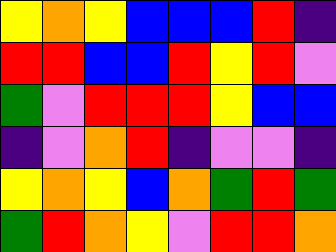[["yellow", "orange", "yellow", "blue", "blue", "blue", "red", "indigo"], ["red", "red", "blue", "blue", "red", "yellow", "red", "violet"], ["green", "violet", "red", "red", "red", "yellow", "blue", "blue"], ["indigo", "violet", "orange", "red", "indigo", "violet", "violet", "indigo"], ["yellow", "orange", "yellow", "blue", "orange", "green", "red", "green"], ["green", "red", "orange", "yellow", "violet", "red", "red", "orange"]]